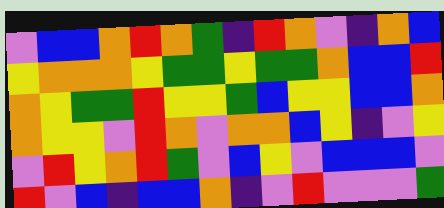[["violet", "blue", "blue", "orange", "red", "orange", "green", "indigo", "red", "orange", "violet", "indigo", "orange", "blue"], ["yellow", "orange", "orange", "orange", "yellow", "green", "green", "yellow", "green", "green", "orange", "blue", "blue", "red"], ["orange", "yellow", "green", "green", "red", "yellow", "yellow", "green", "blue", "yellow", "yellow", "blue", "blue", "orange"], ["orange", "yellow", "yellow", "violet", "red", "orange", "violet", "orange", "orange", "blue", "yellow", "indigo", "violet", "yellow"], ["violet", "red", "yellow", "orange", "red", "green", "violet", "blue", "yellow", "violet", "blue", "blue", "blue", "violet"], ["red", "violet", "blue", "indigo", "blue", "blue", "orange", "indigo", "violet", "red", "violet", "violet", "violet", "green"]]